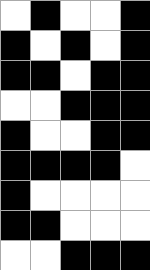[["white", "black", "white", "white", "black"], ["black", "white", "black", "white", "black"], ["black", "black", "white", "black", "black"], ["white", "white", "black", "black", "black"], ["black", "white", "white", "black", "black"], ["black", "black", "black", "black", "white"], ["black", "white", "white", "white", "white"], ["black", "black", "white", "white", "white"], ["white", "white", "black", "black", "black"]]